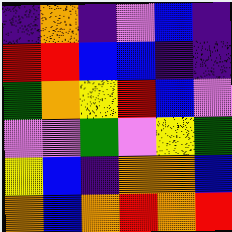[["indigo", "orange", "indigo", "violet", "blue", "indigo"], ["red", "red", "blue", "blue", "indigo", "indigo"], ["green", "orange", "yellow", "red", "blue", "violet"], ["violet", "violet", "green", "violet", "yellow", "green"], ["yellow", "blue", "indigo", "orange", "orange", "blue"], ["orange", "blue", "orange", "red", "orange", "red"]]